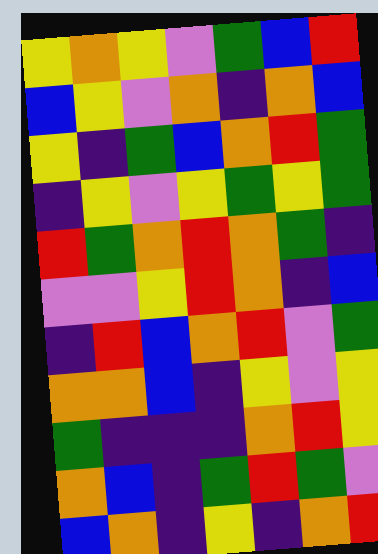[["yellow", "orange", "yellow", "violet", "green", "blue", "red"], ["blue", "yellow", "violet", "orange", "indigo", "orange", "blue"], ["yellow", "indigo", "green", "blue", "orange", "red", "green"], ["indigo", "yellow", "violet", "yellow", "green", "yellow", "green"], ["red", "green", "orange", "red", "orange", "green", "indigo"], ["violet", "violet", "yellow", "red", "orange", "indigo", "blue"], ["indigo", "red", "blue", "orange", "red", "violet", "green"], ["orange", "orange", "blue", "indigo", "yellow", "violet", "yellow"], ["green", "indigo", "indigo", "indigo", "orange", "red", "yellow"], ["orange", "blue", "indigo", "green", "red", "green", "violet"], ["blue", "orange", "indigo", "yellow", "indigo", "orange", "red"]]